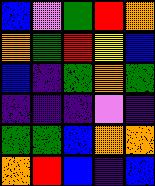[["blue", "violet", "green", "red", "orange"], ["orange", "green", "red", "yellow", "blue"], ["blue", "indigo", "green", "orange", "green"], ["indigo", "indigo", "indigo", "violet", "indigo"], ["green", "green", "blue", "orange", "orange"], ["orange", "red", "blue", "indigo", "blue"]]